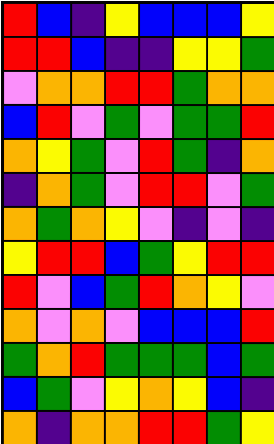[["red", "blue", "indigo", "yellow", "blue", "blue", "blue", "yellow"], ["red", "red", "blue", "indigo", "indigo", "yellow", "yellow", "green"], ["violet", "orange", "orange", "red", "red", "green", "orange", "orange"], ["blue", "red", "violet", "green", "violet", "green", "green", "red"], ["orange", "yellow", "green", "violet", "red", "green", "indigo", "orange"], ["indigo", "orange", "green", "violet", "red", "red", "violet", "green"], ["orange", "green", "orange", "yellow", "violet", "indigo", "violet", "indigo"], ["yellow", "red", "red", "blue", "green", "yellow", "red", "red"], ["red", "violet", "blue", "green", "red", "orange", "yellow", "violet"], ["orange", "violet", "orange", "violet", "blue", "blue", "blue", "red"], ["green", "orange", "red", "green", "green", "green", "blue", "green"], ["blue", "green", "violet", "yellow", "orange", "yellow", "blue", "indigo"], ["orange", "indigo", "orange", "orange", "red", "red", "green", "yellow"]]